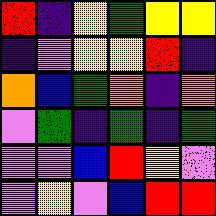[["red", "indigo", "yellow", "green", "yellow", "yellow"], ["indigo", "violet", "yellow", "yellow", "red", "indigo"], ["orange", "blue", "green", "orange", "indigo", "orange"], ["violet", "green", "indigo", "green", "indigo", "green"], ["violet", "violet", "blue", "red", "yellow", "violet"], ["violet", "yellow", "violet", "blue", "red", "red"]]